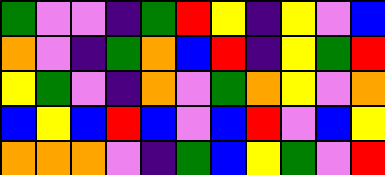[["green", "violet", "violet", "indigo", "green", "red", "yellow", "indigo", "yellow", "violet", "blue"], ["orange", "violet", "indigo", "green", "orange", "blue", "red", "indigo", "yellow", "green", "red"], ["yellow", "green", "violet", "indigo", "orange", "violet", "green", "orange", "yellow", "violet", "orange"], ["blue", "yellow", "blue", "red", "blue", "violet", "blue", "red", "violet", "blue", "yellow"], ["orange", "orange", "orange", "violet", "indigo", "green", "blue", "yellow", "green", "violet", "red"]]